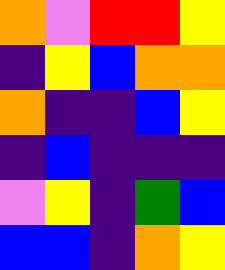[["orange", "violet", "red", "red", "yellow"], ["indigo", "yellow", "blue", "orange", "orange"], ["orange", "indigo", "indigo", "blue", "yellow"], ["indigo", "blue", "indigo", "indigo", "indigo"], ["violet", "yellow", "indigo", "green", "blue"], ["blue", "blue", "indigo", "orange", "yellow"]]